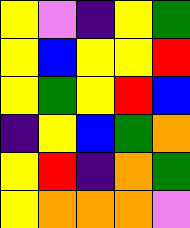[["yellow", "violet", "indigo", "yellow", "green"], ["yellow", "blue", "yellow", "yellow", "red"], ["yellow", "green", "yellow", "red", "blue"], ["indigo", "yellow", "blue", "green", "orange"], ["yellow", "red", "indigo", "orange", "green"], ["yellow", "orange", "orange", "orange", "violet"]]